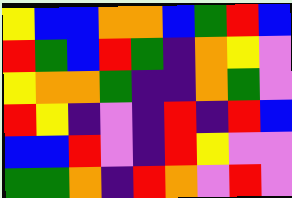[["yellow", "blue", "blue", "orange", "orange", "blue", "green", "red", "blue"], ["red", "green", "blue", "red", "green", "indigo", "orange", "yellow", "violet"], ["yellow", "orange", "orange", "green", "indigo", "indigo", "orange", "green", "violet"], ["red", "yellow", "indigo", "violet", "indigo", "red", "indigo", "red", "blue"], ["blue", "blue", "red", "violet", "indigo", "red", "yellow", "violet", "violet"], ["green", "green", "orange", "indigo", "red", "orange", "violet", "red", "violet"]]